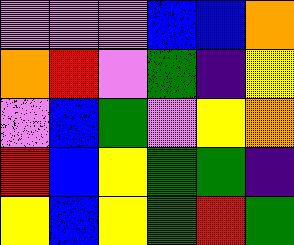[["violet", "violet", "violet", "blue", "blue", "orange"], ["orange", "red", "violet", "green", "indigo", "yellow"], ["violet", "blue", "green", "violet", "yellow", "orange"], ["red", "blue", "yellow", "green", "green", "indigo"], ["yellow", "blue", "yellow", "green", "red", "green"]]